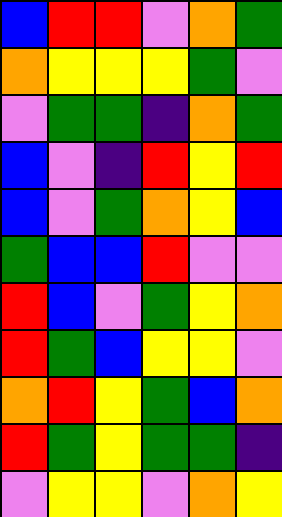[["blue", "red", "red", "violet", "orange", "green"], ["orange", "yellow", "yellow", "yellow", "green", "violet"], ["violet", "green", "green", "indigo", "orange", "green"], ["blue", "violet", "indigo", "red", "yellow", "red"], ["blue", "violet", "green", "orange", "yellow", "blue"], ["green", "blue", "blue", "red", "violet", "violet"], ["red", "blue", "violet", "green", "yellow", "orange"], ["red", "green", "blue", "yellow", "yellow", "violet"], ["orange", "red", "yellow", "green", "blue", "orange"], ["red", "green", "yellow", "green", "green", "indigo"], ["violet", "yellow", "yellow", "violet", "orange", "yellow"]]